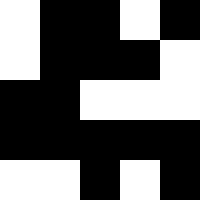[["white", "black", "black", "white", "black"], ["white", "black", "black", "black", "white"], ["black", "black", "white", "white", "white"], ["black", "black", "black", "black", "black"], ["white", "white", "black", "white", "black"]]